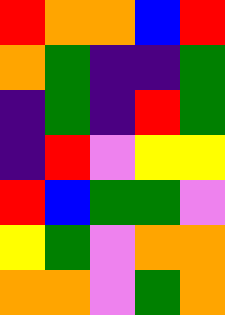[["red", "orange", "orange", "blue", "red"], ["orange", "green", "indigo", "indigo", "green"], ["indigo", "green", "indigo", "red", "green"], ["indigo", "red", "violet", "yellow", "yellow"], ["red", "blue", "green", "green", "violet"], ["yellow", "green", "violet", "orange", "orange"], ["orange", "orange", "violet", "green", "orange"]]